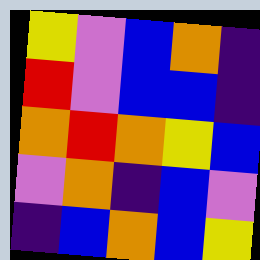[["yellow", "violet", "blue", "orange", "indigo"], ["red", "violet", "blue", "blue", "indigo"], ["orange", "red", "orange", "yellow", "blue"], ["violet", "orange", "indigo", "blue", "violet"], ["indigo", "blue", "orange", "blue", "yellow"]]